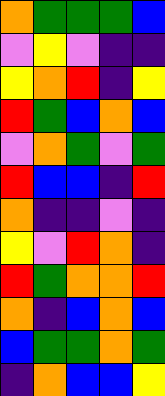[["orange", "green", "green", "green", "blue"], ["violet", "yellow", "violet", "indigo", "indigo"], ["yellow", "orange", "red", "indigo", "yellow"], ["red", "green", "blue", "orange", "blue"], ["violet", "orange", "green", "violet", "green"], ["red", "blue", "blue", "indigo", "red"], ["orange", "indigo", "indigo", "violet", "indigo"], ["yellow", "violet", "red", "orange", "indigo"], ["red", "green", "orange", "orange", "red"], ["orange", "indigo", "blue", "orange", "blue"], ["blue", "green", "green", "orange", "green"], ["indigo", "orange", "blue", "blue", "yellow"]]